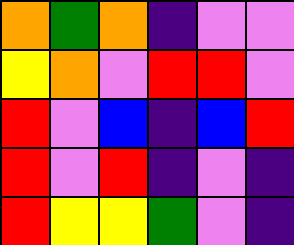[["orange", "green", "orange", "indigo", "violet", "violet"], ["yellow", "orange", "violet", "red", "red", "violet"], ["red", "violet", "blue", "indigo", "blue", "red"], ["red", "violet", "red", "indigo", "violet", "indigo"], ["red", "yellow", "yellow", "green", "violet", "indigo"]]